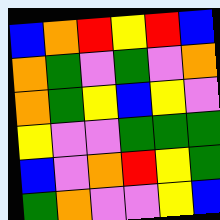[["blue", "orange", "red", "yellow", "red", "blue"], ["orange", "green", "violet", "green", "violet", "orange"], ["orange", "green", "yellow", "blue", "yellow", "violet"], ["yellow", "violet", "violet", "green", "green", "green"], ["blue", "violet", "orange", "red", "yellow", "green"], ["green", "orange", "violet", "violet", "yellow", "blue"]]